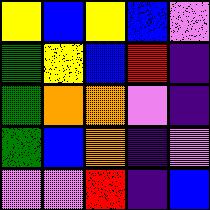[["yellow", "blue", "yellow", "blue", "violet"], ["green", "yellow", "blue", "red", "indigo"], ["green", "orange", "orange", "violet", "indigo"], ["green", "blue", "orange", "indigo", "violet"], ["violet", "violet", "red", "indigo", "blue"]]